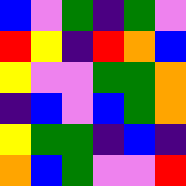[["blue", "violet", "green", "indigo", "green", "violet"], ["red", "yellow", "indigo", "red", "orange", "blue"], ["yellow", "violet", "violet", "green", "green", "orange"], ["indigo", "blue", "violet", "blue", "green", "orange"], ["yellow", "green", "green", "indigo", "blue", "indigo"], ["orange", "blue", "green", "violet", "violet", "red"]]